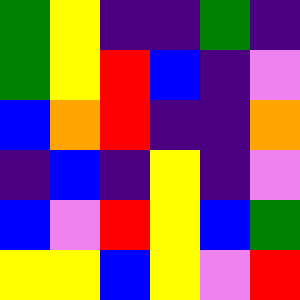[["green", "yellow", "indigo", "indigo", "green", "indigo"], ["green", "yellow", "red", "blue", "indigo", "violet"], ["blue", "orange", "red", "indigo", "indigo", "orange"], ["indigo", "blue", "indigo", "yellow", "indigo", "violet"], ["blue", "violet", "red", "yellow", "blue", "green"], ["yellow", "yellow", "blue", "yellow", "violet", "red"]]